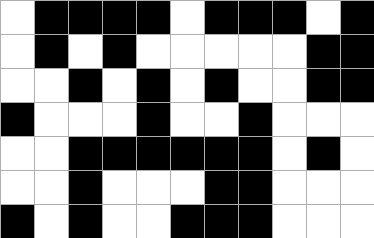[["white", "black", "black", "black", "black", "white", "black", "black", "black", "white", "black"], ["white", "black", "white", "black", "white", "white", "white", "white", "white", "black", "black"], ["white", "white", "black", "white", "black", "white", "black", "white", "white", "black", "black"], ["black", "white", "white", "white", "black", "white", "white", "black", "white", "white", "white"], ["white", "white", "black", "black", "black", "black", "black", "black", "white", "black", "white"], ["white", "white", "black", "white", "white", "white", "black", "black", "white", "white", "white"], ["black", "white", "black", "white", "white", "black", "black", "black", "white", "white", "white"]]